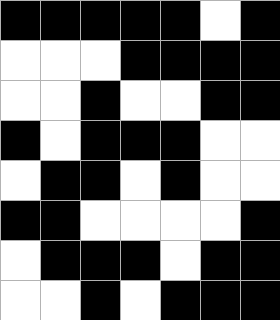[["black", "black", "black", "black", "black", "white", "black"], ["white", "white", "white", "black", "black", "black", "black"], ["white", "white", "black", "white", "white", "black", "black"], ["black", "white", "black", "black", "black", "white", "white"], ["white", "black", "black", "white", "black", "white", "white"], ["black", "black", "white", "white", "white", "white", "black"], ["white", "black", "black", "black", "white", "black", "black"], ["white", "white", "black", "white", "black", "black", "black"]]